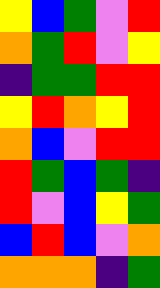[["yellow", "blue", "green", "violet", "red"], ["orange", "green", "red", "violet", "yellow"], ["indigo", "green", "green", "red", "red"], ["yellow", "red", "orange", "yellow", "red"], ["orange", "blue", "violet", "red", "red"], ["red", "green", "blue", "green", "indigo"], ["red", "violet", "blue", "yellow", "green"], ["blue", "red", "blue", "violet", "orange"], ["orange", "orange", "orange", "indigo", "green"]]